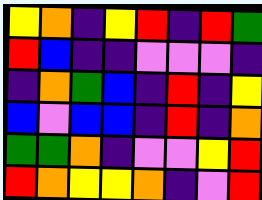[["yellow", "orange", "indigo", "yellow", "red", "indigo", "red", "green"], ["red", "blue", "indigo", "indigo", "violet", "violet", "violet", "indigo"], ["indigo", "orange", "green", "blue", "indigo", "red", "indigo", "yellow"], ["blue", "violet", "blue", "blue", "indigo", "red", "indigo", "orange"], ["green", "green", "orange", "indigo", "violet", "violet", "yellow", "red"], ["red", "orange", "yellow", "yellow", "orange", "indigo", "violet", "red"]]